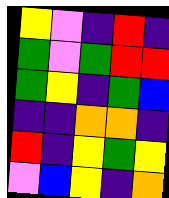[["yellow", "violet", "indigo", "red", "indigo"], ["green", "violet", "green", "red", "red"], ["green", "yellow", "indigo", "green", "blue"], ["indigo", "indigo", "orange", "orange", "indigo"], ["red", "indigo", "yellow", "green", "yellow"], ["violet", "blue", "yellow", "indigo", "orange"]]